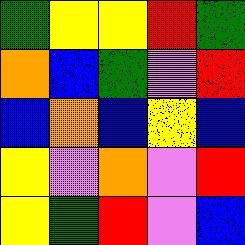[["green", "yellow", "yellow", "red", "green"], ["orange", "blue", "green", "violet", "red"], ["blue", "orange", "blue", "yellow", "blue"], ["yellow", "violet", "orange", "violet", "red"], ["yellow", "green", "red", "violet", "blue"]]